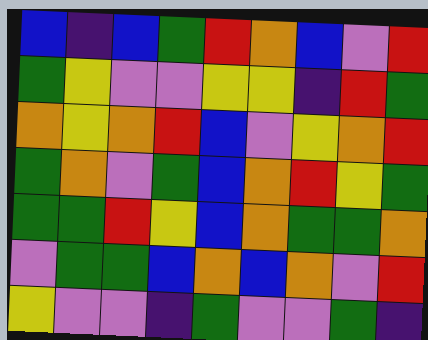[["blue", "indigo", "blue", "green", "red", "orange", "blue", "violet", "red"], ["green", "yellow", "violet", "violet", "yellow", "yellow", "indigo", "red", "green"], ["orange", "yellow", "orange", "red", "blue", "violet", "yellow", "orange", "red"], ["green", "orange", "violet", "green", "blue", "orange", "red", "yellow", "green"], ["green", "green", "red", "yellow", "blue", "orange", "green", "green", "orange"], ["violet", "green", "green", "blue", "orange", "blue", "orange", "violet", "red"], ["yellow", "violet", "violet", "indigo", "green", "violet", "violet", "green", "indigo"]]